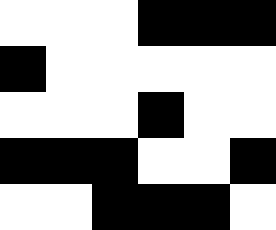[["white", "white", "white", "black", "black", "black"], ["black", "white", "white", "white", "white", "white"], ["white", "white", "white", "black", "white", "white"], ["black", "black", "black", "white", "white", "black"], ["white", "white", "black", "black", "black", "white"]]